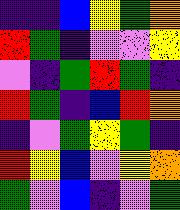[["indigo", "indigo", "blue", "yellow", "green", "orange"], ["red", "green", "indigo", "violet", "violet", "yellow"], ["violet", "indigo", "green", "red", "green", "indigo"], ["red", "green", "indigo", "blue", "red", "orange"], ["indigo", "violet", "green", "yellow", "green", "indigo"], ["red", "yellow", "blue", "violet", "yellow", "orange"], ["green", "violet", "blue", "indigo", "violet", "green"]]